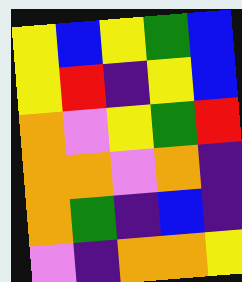[["yellow", "blue", "yellow", "green", "blue"], ["yellow", "red", "indigo", "yellow", "blue"], ["orange", "violet", "yellow", "green", "red"], ["orange", "orange", "violet", "orange", "indigo"], ["orange", "green", "indigo", "blue", "indigo"], ["violet", "indigo", "orange", "orange", "yellow"]]